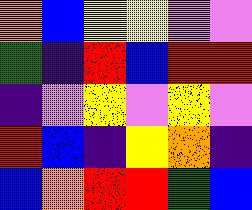[["orange", "blue", "yellow", "yellow", "violet", "violet"], ["green", "indigo", "red", "blue", "red", "red"], ["indigo", "violet", "yellow", "violet", "yellow", "violet"], ["red", "blue", "indigo", "yellow", "orange", "indigo"], ["blue", "orange", "red", "red", "green", "blue"]]